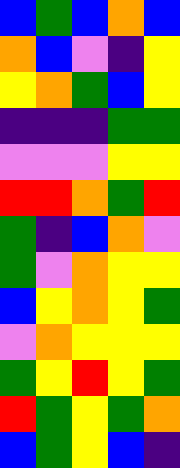[["blue", "green", "blue", "orange", "blue"], ["orange", "blue", "violet", "indigo", "yellow"], ["yellow", "orange", "green", "blue", "yellow"], ["indigo", "indigo", "indigo", "green", "green"], ["violet", "violet", "violet", "yellow", "yellow"], ["red", "red", "orange", "green", "red"], ["green", "indigo", "blue", "orange", "violet"], ["green", "violet", "orange", "yellow", "yellow"], ["blue", "yellow", "orange", "yellow", "green"], ["violet", "orange", "yellow", "yellow", "yellow"], ["green", "yellow", "red", "yellow", "green"], ["red", "green", "yellow", "green", "orange"], ["blue", "green", "yellow", "blue", "indigo"]]